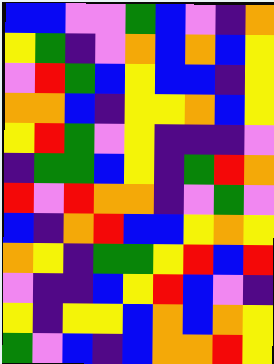[["blue", "blue", "violet", "violet", "green", "blue", "violet", "indigo", "orange"], ["yellow", "green", "indigo", "violet", "orange", "blue", "orange", "blue", "yellow"], ["violet", "red", "green", "blue", "yellow", "blue", "blue", "indigo", "yellow"], ["orange", "orange", "blue", "indigo", "yellow", "yellow", "orange", "blue", "yellow"], ["yellow", "red", "green", "violet", "yellow", "indigo", "indigo", "indigo", "violet"], ["indigo", "green", "green", "blue", "yellow", "indigo", "green", "red", "orange"], ["red", "violet", "red", "orange", "orange", "indigo", "violet", "green", "violet"], ["blue", "indigo", "orange", "red", "blue", "blue", "yellow", "orange", "yellow"], ["orange", "yellow", "indigo", "green", "green", "yellow", "red", "blue", "red"], ["violet", "indigo", "indigo", "blue", "yellow", "red", "blue", "violet", "indigo"], ["yellow", "indigo", "yellow", "yellow", "blue", "orange", "blue", "orange", "yellow"], ["green", "violet", "blue", "indigo", "blue", "orange", "orange", "red", "yellow"]]